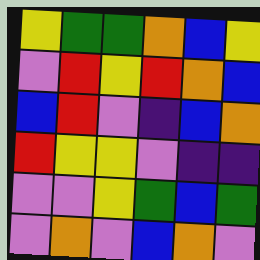[["yellow", "green", "green", "orange", "blue", "yellow"], ["violet", "red", "yellow", "red", "orange", "blue"], ["blue", "red", "violet", "indigo", "blue", "orange"], ["red", "yellow", "yellow", "violet", "indigo", "indigo"], ["violet", "violet", "yellow", "green", "blue", "green"], ["violet", "orange", "violet", "blue", "orange", "violet"]]